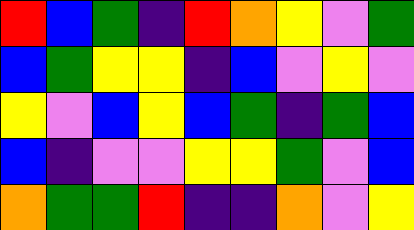[["red", "blue", "green", "indigo", "red", "orange", "yellow", "violet", "green"], ["blue", "green", "yellow", "yellow", "indigo", "blue", "violet", "yellow", "violet"], ["yellow", "violet", "blue", "yellow", "blue", "green", "indigo", "green", "blue"], ["blue", "indigo", "violet", "violet", "yellow", "yellow", "green", "violet", "blue"], ["orange", "green", "green", "red", "indigo", "indigo", "orange", "violet", "yellow"]]